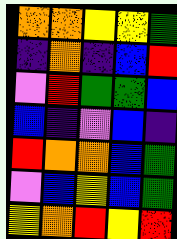[["orange", "orange", "yellow", "yellow", "green"], ["indigo", "orange", "indigo", "blue", "red"], ["violet", "red", "green", "green", "blue"], ["blue", "indigo", "violet", "blue", "indigo"], ["red", "orange", "orange", "blue", "green"], ["violet", "blue", "yellow", "blue", "green"], ["yellow", "orange", "red", "yellow", "red"]]